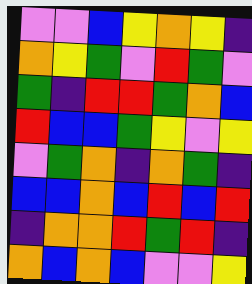[["violet", "violet", "blue", "yellow", "orange", "yellow", "indigo"], ["orange", "yellow", "green", "violet", "red", "green", "violet"], ["green", "indigo", "red", "red", "green", "orange", "blue"], ["red", "blue", "blue", "green", "yellow", "violet", "yellow"], ["violet", "green", "orange", "indigo", "orange", "green", "indigo"], ["blue", "blue", "orange", "blue", "red", "blue", "red"], ["indigo", "orange", "orange", "red", "green", "red", "indigo"], ["orange", "blue", "orange", "blue", "violet", "violet", "yellow"]]